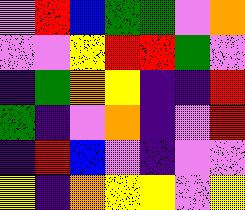[["violet", "red", "blue", "green", "green", "violet", "orange"], ["violet", "violet", "yellow", "red", "red", "green", "violet"], ["indigo", "green", "orange", "yellow", "indigo", "indigo", "red"], ["green", "indigo", "violet", "orange", "indigo", "violet", "red"], ["indigo", "red", "blue", "violet", "indigo", "violet", "violet"], ["yellow", "indigo", "orange", "yellow", "yellow", "violet", "yellow"]]